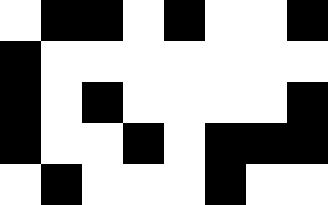[["white", "black", "black", "white", "black", "white", "white", "black"], ["black", "white", "white", "white", "white", "white", "white", "white"], ["black", "white", "black", "white", "white", "white", "white", "black"], ["black", "white", "white", "black", "white", "black", "black", "black"], ["white", "black", "white", "white", "white", "black", "white", "white"]]